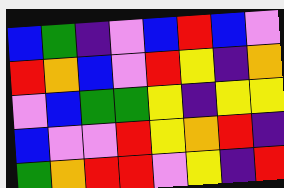[["blue", "green", "indigo", "violet", "blue", "red", "blue", "violet"], ["red", "orange", "blue", "violet", "red", "yellow", "indigo", "orange"], ["violet", "blue", "green", "green", "yellow", "indigo", "yellow", "yellow"], ["blue", "violet", "violet", "red", "yellow", "orange", "red", "indigo"], ["green", "orange", "red", "red", "violet", "yellow", "indigo", "red"]]